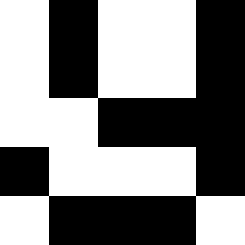[["white", "black", "white", "white", "black"], ["white", "black", "white", "white", "black"], ["white", "white", "black", "black", "black"], ["black", "white", "white", "white", "black"], ["white", "black", "black", "black", "white"]]